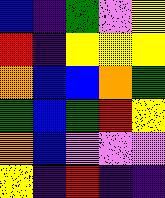[["blue", "indigo", "green", "violet", "yellow"], ["red", "indigo", "yellow", "yellow", "yellow"], ["orange", "blue", "blue", "orange", "green"], ["green", "blue", "green", "red", "yellow"], ["orange", "blue", "violet", "violet", "violet"], ["yellow", "indigo", "red", "indigo", "indigo"]]